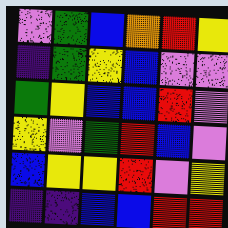[["violet", "green", "blue", "orange", "red", "yellow"], ["indigo", "green", "yellow", "blue", "violet", "violet"], ["green", "yellow", "blue", "blue", "red", "violet"], ["yellow", "violet", "green", "red", "blue", "violet"], ["blue", "yellow", "yellow", "red", "violet", "yellow"], ["indigo", "indigo", "blue", "blue", "red", "red"]]